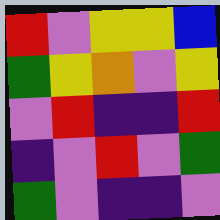[["red", "violet", "yellow", "yellow", "blue"], ["green", "yellow", "orange", "violet", "yellow"], ["violet", "red", "indigo", "indigo", "red"], ["indigo", "violet", "red", "violet", "green"], ["green", "violet", "indigo", "indigo", "violet"]]